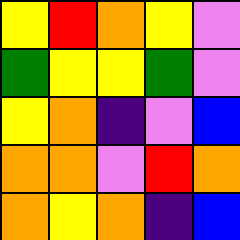[["yellow", "red", "orange", "yellow", "violet"], ["green", "yellow", "yellow", "green", "violet"], ["yellow", "orange", "indigo", "violet", "blue"], ["orange", "orange", "violet", "red", "orange"], ["orange", "yellow", "orange", "indigo", "blue"]]